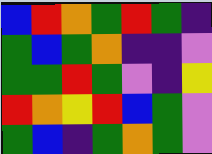[["blue", "red", "orange", "green", "red", "green", "indigo"], ["green", "blue", "green", "orange", "indigo", "indigo", "violet"], ["green", "green", "red", "green", "violet", "indigo", "yellow"], ["red", "orange", "yellow", "red", "blue", "green", "violet"], ["green", "blue", "indigo", "green", "orange", "green", "violet"]]